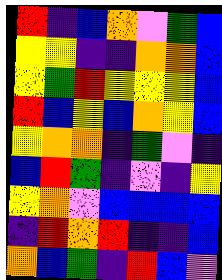[["red", "indigo", "blue", "orange", "violet", "green", "blue"], ["yellow", "yellow", "indigo", "indigo", "orange", "orange", "blue"], ["yellow", "green", "red", "yellow", "yellow", "yellow", "blue"], ["red", "blue", "yellow", "blue", "orange", "yellow", "blue"], ["yellow", "orange", "orange", "indigo", "green", "violet", "indigo"], ["blue", "red", "green", "indigo", "violet", "indigo", "yellow"], ["yellow", "orange", "violet", "blue", "blue", "blue", "blue"], ["indigo", "red", "orange", "red", "indigo", "indigo", "blue"], ["orange", "blue", "green", "indigo", "red", "blue", "violet"]]